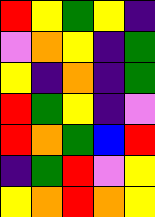[["red", "yellow", "green", "yellow", "indigo"], ["violet", "orange", "yellow", "indigo", "green"], ["yellow", "indigo", "orange", "indigo", "green"], ["red", "green", "yellow", "indigo", "violet"], ["red", "orange", "green", "blue", "red"], ["indigo", "green", "red", "violet", "yellow"], ["yellow", "orange", "red", "orange", "yellow"]]